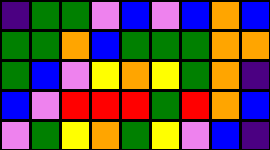[["indigo", "green", "green", "violet", "blue", "violet", "blue", "orange", "blue"], ["green", "green", "orange", "blue", "green", "green", "green", "orange", "orange"], ["green", "blue", "violet", "yellow", "orange", "yellow", "green", "orange", "indigo"], ["blue", "violet", "red", "red", "red", "green", "red", "orange", "blue"], ["violet", "green", "yellow", "orange", "green", "yellow", "violet", "blue", "indigo"]]